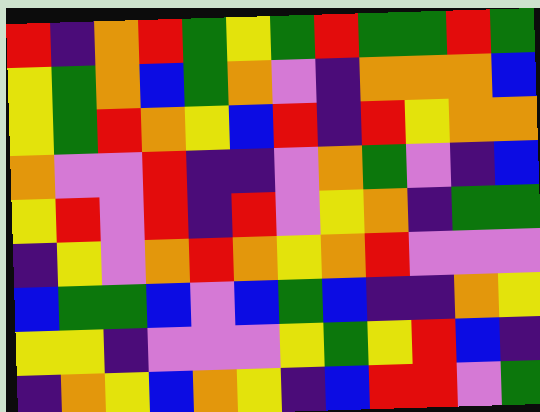[["red", "indigo", "orange", "red", "green", "yellow", "green", "red", "green", "green", "red", "green"], ["yellow", "green", "orange", "blue", "green", "orange", "violet", "indigo", "orange", "orange", "orange", "blue"], ["yellow", "green", "red", "orange", "yellow", "blue", "red", "indigo", "red", "yellow", "orange", "orange"], ["orange", "violet", "violet", "red", "indigo", "indigo", "violet", "orange", "green", "violet", "indigo", "blue"], ["yellow", "red", "violet", "red", "indigo", "red", "violet", "yellow", "orange", "indigo", "green", "green"], ["indigo", "yellow", "violet", "orange", "red", "orange", "yellow", "orange", "red", "violet", "violet", "violet"], ["blue", "green", "green", "blue", "violet", "blue", "green", "blue", "indigo", "indigo", "orange", "yellow"], ["yellow", "yellow", "indigo", "violet", "violet", "violet", "yellow", "green", "yellow", "red", "blue", "indigo"], ["indigo", "orange", "yellow", "blue", "orange", "yellow", "indigo", "blue", "red", "red", "violet", "green"]]